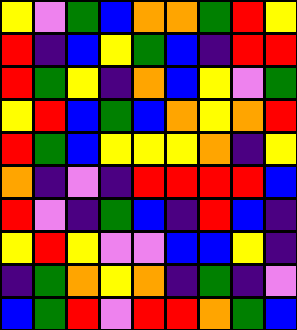[["yellow", "violet", "green", "blue", "orange", "orange", "green", "red", "yellow"], ["red", "indigo", "blue", "yellow", "green", "blue", "indigo", "red", "red"], ["red", "green", "yellow", "indigo", "orange", "blue", "yellow", "violet", "green"], ["yellow", "red", "blue", "green", "blue", "orange", "yellow", "orange", "red"], ["red", "green", "blue", "yellow", "yellow", "yellow", "orange", "indigo", "yellow"], ["orange", "indigo", "violet", "indigo", "red", "red", "red", "red", "blue"], ["red", "violet", "indigo", "green", "blue", "indigo", "red", "blue", "indigo"], ["yellow", "red", "yellow", "violet", "violet", "blue", "blue", "yellow", "indigo"], ["indigo", "green", "orange", "yellow", "orange", "indigo", "green", "indigo", "violet"], ["blue", "green", "red", "violet", "red", "red", "orange", "green", "blue"]]